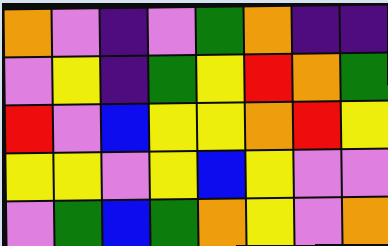[["orange", "violet", "indigo", "violet", "green", "orange", "indigo", "indigo"], ["violet", "yellow", "indigo", "green", "yellow", "red", "orange", "green"], ["red", "violet", "blue", "yellow", "yellow", "orange", "red", "yellow"], ["yellow", "yellow", "violet", "yellow", "blue", "yellow", "violet", "violet"], ["violet", "green", "blue", "green", "orange", "yellow", "violet", "orange"]]